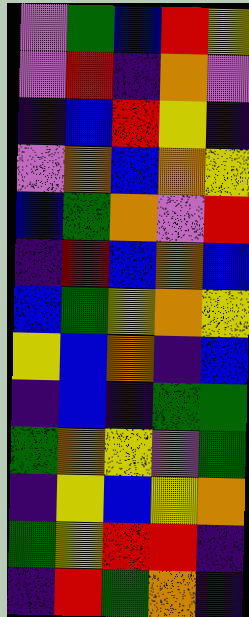[["violet", "green", "blue", "red", "yellow"], ["violet", "red", "indigo", "orange", "violet"], ["indigo", "blue", "red", "yellow", "indigo"], ["violet", "orange", "blue", "orange", "yellow"], ["blue", "green", "orange", "violet", "red"], ["indigo", "red", "blue", "orange", "blue"], ["blue", "green", "yellow", "orange", "yellow"], ["yellow", "blue", "orange", "indigo", "blue"], ["indigo", "blue", "indigo", "green", "green"], ["green", "orange", "yellow", "violet", "green"], ["indigo", "yellow", "blue", "yellow", "orange"], ["green", "yellow", "red", "red", "indigo"], ["indigo", "red", "green", "orange", "indigo"]]